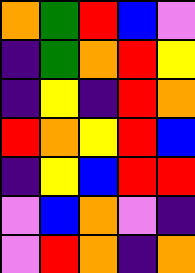[["orange", "green", "red", "blue", "violet"], ["indigo", "green", "orange", "red", "yellow"], ["indigo", "yellow", "indigo", "red", "orange"], ["red", "orange", "yellow", "red", "blue"], ["indigo", "yellow", "blue", "red", "red"], ["violet", "blue", "orange", "violet", "indigo"], ["violet", "red", "orange", "indigo", "orange"]]